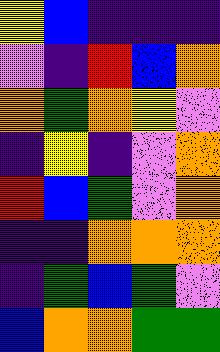[["yellow", "blue", "indigo", "indigo", "indigo"], ["violet", "indigo", "red", "blue", "orange"], ["orange", "green", "orange", "yellow", "violet"], ["indigo", "yellow", "indigo", "violet", "orange"], ["red", "blue", "green", "violet", "orange"], ["indigo", "indigo", "orange", "orange", "orange"], ["indigo", "green", "blue", "green", "violet"], ["blue", "orange", "orange", "green", "green"]]